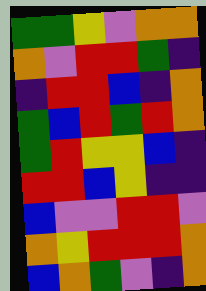[["green", "green", "yellow", "violet", "orange", "orange"], ["orange", "violet", "red", "red", "green", "indigo"], ["indigo", "red", "red", "blue", "indigo", "orange"], ["green", "blue", "red", "green", "red", "orange"], ["green", "red", "yellow", "yellow", "blue", "indigo"], ["red", "red", "blue", "yellow", "indigo", "indigo"], ["blue", "violet", "violet", "red", "red", "violet"], ["orange", "yellow", "red", "red", "red", "orange"], ["blue", "orange", "green", "violet", "indigo", "orange"]]